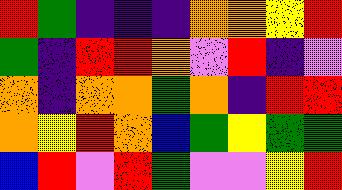[["red", "green", "indigo", "indigo", "indigo", "orange", "orange", "yellow", "red"], ["green", "indigo", "red", "red", "orange", "violet", "red", "indigo", "violet"], ["orange", "indigo", "orange", "orange", "green", "orange", "indigo", "red", "red"], ["orange", "yellow", "red", "orange", "blue", "green", "yellow", "green", "green"], ["blue", "red", "violet", "red", "green", "violet", "violet", "yellow", "red"]]